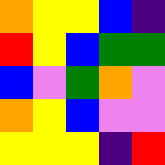[["orange", "yellow", "yellow", "blue", "indigo"], ["red", "yellow", "blue", "green", "green"], ["blue", "violet", "green", "orange", "violet"], ["orange", "yellow", "blue", "violet", "violet"], ["yellow", "yellow", "yellow", "indigo", "red"]]